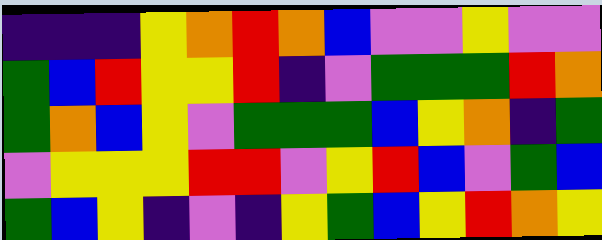[["indigo", "indigo", "indigo", "yellow", "orange", "red", "orange", "blue", "violet", "violet", "yellow", "violet", "violet"], ["green", "blue", "red", "yellow", "yellow", "red", "indigo", "violet", "green", "green", "green", "red", "orange"], ["green", "orange", "blue", "yellow", "violet", "green", "green", "green", "blue", "yellow", "orange", "indigo", "green"], ["violet", "yellow", "yellow", "yellow", "red", "red", "violet", "yellow", "red", "blue", "violet", "green", "blue"], ["green", "blue", "yellow", "indigo", "violet", "indigo", "yellow", "green", "blue", "yellow", "red", "orange", "yellow"]]